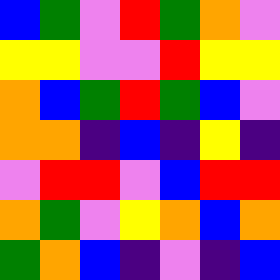[["blue", "green", "violet", "red", "green", "orange", "violet"], ["yellow", "yellow", "violet", "violet", "red", "yellow", "yellow"], ["orange", "blue", "green", "red", "green", "blue", "violet"], ["orange", "orange", "indigo", "blue", "indigo", "yellow", "indigo"], ["violet", "red", "red", "violet", "blue", "red", "red"], ["orange", "green", "violet", "yellow", "orange", "blue", "orange"], ["green", "orange", "blue", "indigo", "violet", "indigo", "blue"]]